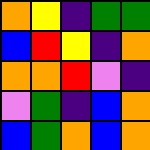[["orange", "yellow", "indigo", "green", "green"], ["blue", "red", "yellow", "indigo", "orange"], ["orange", "orange", "red", "violet", "indigo"], ["violet", "green", "indigo", "blue", "orange"], ["blue", "green", "orange", "blue", "orange"]]